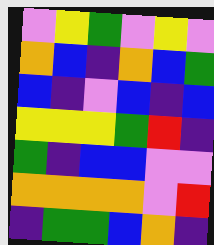[["violet", "yellow", "green", "violet", "yellow", "violet"], ["orange", "blue", "indigo", "orange", "blue", "green"], ["blue", "indigo", "violet", "blue", "indigo", "blue"], ["yellow", "yellow", "yellow", "green", "red", "indigo"], ["green", "indigo", "blue", "blue", "violet", "violet"], ["orange", "orange", "orange", "orange", "violet", "red"], ["indigo", "green", "green", "blue", "orange", "indigo"]]